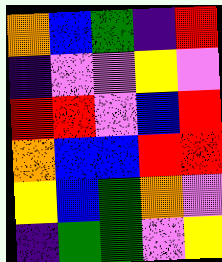[["orange", "blue", "green", "indigo", "red"], ["indigo", "violet", "violet", "yellow", "violet"], ["red", "red", "violet", "blue", "red"], ["orange", "blue", "blue", "red", "red"], ["yellow", "blue", "green", "orange", "violet"], ["indigo", "green", "green", "violet", "yellow"]]